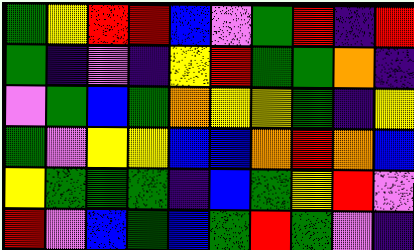[["green", "yellow", "red", "red", "blue", "violet", "green", "red", "indigo", "red"], ["green", "indigo", "violet", "indigo", "yellow", "red", "green", "green", "orange", "indigo"], ["violet", "green", "blue", "green", "orange", "yellow", "yellow", "green", "indigo", "yellow"], ["green", "violet", "yellow", "yellow", "blue", "blue", "orange", "red", "orange", "blue"], ["yellow", "green", "green", "green", "indigo", "blue", "green", "yellow", "red", "violet"], ["red", "violet", "blue", "green", "blue", "green", "red", "green", "violet", "indigo"]]